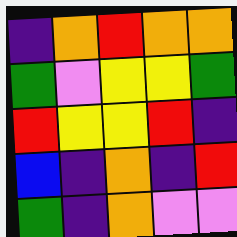[["indigo", "orange", "red", "orange", "orange"], ["green", "violet", "yellow", "yellow", "green"], ["red", "yellow", "yellow", "red", "indigo"], ["blue", "indigo", "orange", "indigo", "red"], ["green", "indigo", "orange", "violet", "violet"]]